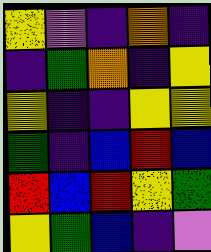[["yellow", "violet", "indigo", "orange", "indigo"], ["indigo", "green", "orange", "indigo", "yellow"], ["yellow", "indigo", "indigo", "yellow", "yellow"], ["green", "indigo", "blue", "red", "blue"], ["red", "blue", "red", "yellow", "green"], ["yellow", "green", "blue", "indigo", "violet"]]